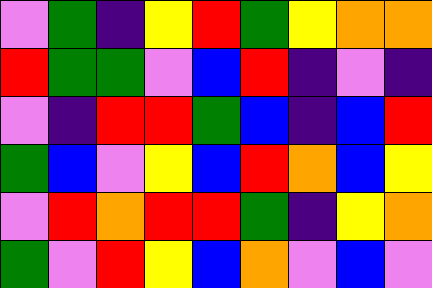[["violet", "green", "indigo", "yellow", "red", "green", "yellow", "orange", "orange"], ["red", "green", "green", "violet", "blue", "red", "indigo", "violet", "indigo"], ["violet", "indigo", "red", "red", "green", "blue", "indigo", "blue", "red"], ["green", "blue", "violet", "yellow", "blue", "red", "orange", "blue", "yellow"], ["violet", "red", "orange", "red", "red", "green", "indigo", "yellow", "orange"], ["green", "violet", "red", "yellow", "blue", "orange", "violet", "blue", "violet"]]